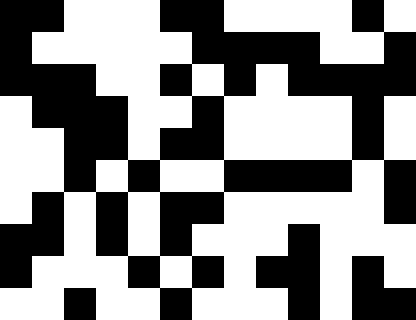[["black", "black", "white", "white", "white", "black", "black", "white", "white", "white", "white", "black", "white"], ["black", "white", "white", "white", "white", "white", "black", "black", "black", "black", "white", "white", "black"], ["black", "black", "black", "white", "white", "black", "white", "black", "white", "black", "black", "black", "black"], ["white", "black", "black", "black", "white", "white", "black", "white", "white", "white", "white", "black", "white"], ["white", "white", "black", "black", "white", "black", "black", "white", "white", "white", "white", "black", "white"], ["white", "white", "black", "white", "black", "white", "white", "black", "black", "black", "black", "white", "black"], ["white", "black", "white", "black", "white", "black", "black", "white", "white", "white", "white", "white", "black"], ["black", "black", "white", "black", "white", "black", "white", "white", "white", "black", "white", "white", "white"], ["black", "white", "white", "white", "black", "white", "black", "white", "black", "black", "white", "black", "white"], ["white", "white", "black", "white", "white", "black", "white", "white", "white", "black", "white", "black", "black"]]